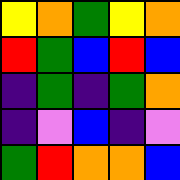[["yellow", "orange", "green", "yellow", "orange"], ["red", "green", "blue", "red", "blue"], ["indigo", "green", "indigo", "green", "orange"], ["indigo", "violet", "blue", "indigo", "violet"], ["green", "red", "orange", "orange", "blue"]]